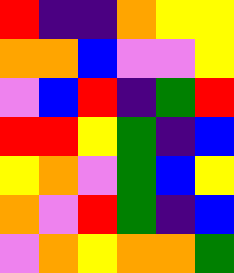[["red", "indigo", "indigo", "orange", "yellow", "yellow"], ["orange", "orange", "blue", "violet", "violet", "yellow"], ["violet", "blue", "red", "indigo", "green", "red"], ["red", "red", "yellow", "green", "indigo", "blue"], ["yellow", "orange", "violet", "green", "blue", "yellow"], ["orange", "violet", "red", "green", "indigo", "blue"], ["violet", "orange", "yellow", "orange", "orange", "green"]]